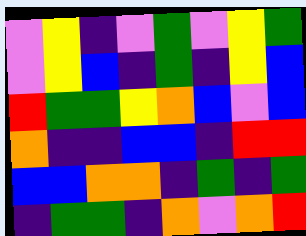[["violet", "yellow", "indigo", "violet", "green", "violet", "yellow", "green"], ["violet", "yellow", "blue", "indigo", "green", "indigo", "yellow", "blue"], ["red", "green", "green", "yellow", "orange", "blue", "violet", "blue"], ["orange", "indigo", "indigo", "blue", "blue", "indigo", "red", "red"], ["blue", "blue", "orange", "orange", "indigo", "green", "indigo", "green"], ["indigo", "green", "green", "indigo", "orange", "violet", "orange", "red"]]